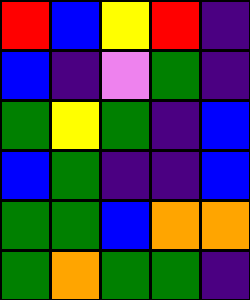[["red", "blue", "yellow", "red", "indigo"], ["blue", "indigo", "violet", "green", "indigo"], ["green", "yellow", "green", "indigo", "blue"], ["blue", "green", "indigo", "indigo", "blue"], ["green", "green", "blue", "orange", "orange"], ["green", "orange", "green", "green", "indigo"]]